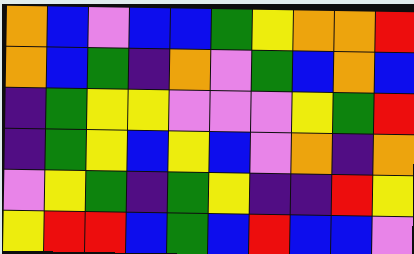[["orange", "blue", "violet", "blue", "blue", "green", "yellow", "orange", "orange", "red"], ["orange", "blue", "green", "indigo", "orange", "violet", "green", "blue", "orange", "blue"], ["indigo", "green", "yellow", "yellow", "violet", "violet", "violet", "yellow", "green", "red"], ["indigo", "green", "yellow", "blue", "yellow", "blue", "violet", "orange", "indigo", "orange"], ["violet", "yellow", "green", "indigo", "green", "yellow", "indigo", "indigo", "red", "yellow"], ["yellow", "red", "red", "blue", "green", "blue", "red", "blue", "blue", "violet"]]